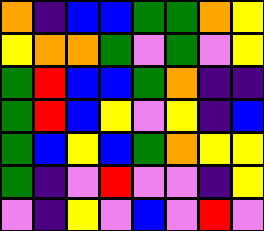[["orange", "indigo", "blue", "blue", "green", "green", "orange", "yellow"], ["yellow", "orange", "orange", "green", "violet", "green", "violet", "yellow"], ["green", "red", "blue", "blue", "green", "orange", "indigo", "indigo"], ["green", "red", "blue", "yellow", "violet", "yellow", "indigo", "blue"], ["green", "blue", "yellow", "blue", "green", "orange", "yellow", "yellow"], ["green", "indigo", "violet", "red", "violet", "violet", "indigo", "yellow"], ["violet", "indigo", "yellow", "violet", "blue", "violet", "red", "violet"]]